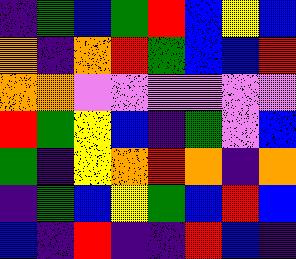[["indigo", "green", "blue", "green", "red", "blue", "yellow", "blue"], ["orange", "indigo", "orange", "red", "green", "blue", "blue", "red"], ["orange", "orange", "violet", "violet", "violet", "violet", "violet", "violet"], ["red", "green", "yellow", "blue", "indigo", "green", "violet", "blue"], ["green", "indigo", "yellow", "orange", "red", "orange", "indigo", "orange"], ["indigo", "green", "blue", "yellow", "green", "blue", "red", "blue"], ["blue", "indigo", "red", "indigo", "indigo", "red", "blue", "indigo"]]